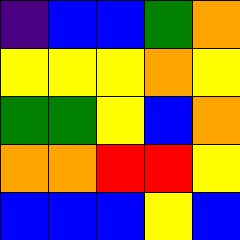[["indigo", "blue", "blue", "green", "orange"], ["yellow", "yellow", "yellow", "orange", "yellow"], ["green", "green", "yellow", "blue", "orange"], ["orange", "orange", "red", "red", "yellow"], ["blue", "blue", "blue", "yellow", "blue"]]